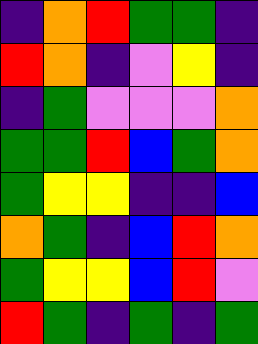[["indigo", "orange", "red", "green", "green", "indigo"], ["red", "orange", "indigo", "violet", "yellow", "indigo"], ["indigo", "green", "violet", "violet", "violet", "orange"], ["green", "green", "red", "blue", "green", "orange"], ["green", "yellow", "yellow", "indigo", "indigo", "blue"], ["orange", "green", "indigo", "blue", "red", "orange"], ["green", "yellow", "yellow", "blue", "red", "violet"], ["red", "green", "indigo", "green", "indigo", "green"]]